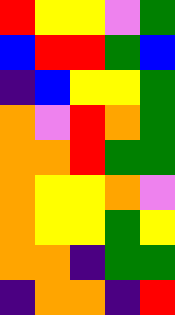[["red", "yellow", "yellow", "violet", "green"], ["blue", "red", "red", "green", "blue"], ["indigo", "blue", "yellow", "yellow", "green"], ["orange", "violet", "red", "orange", "green"], ["orange", "orange", "red", "green", "green"], ["orange", "yellow", "yellow", "orange", "violet"], ["orange", "yellow", "yellow", "green", "yellow"], ["orange", "orange", "indigo", "green", "green"], ["indigo", "orange", "orange", "indigo", "red"]]